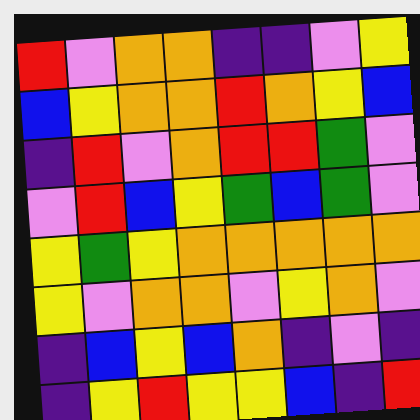[["red", "violet", "orange", "orange", "indigo", "indigo", "violet", "yellow"], ["blue", "yellow", "orange", "orange", "red", "orange", "yellow", "blue"], ["indigo", "red", "violet", "orange", "red", "red", "green", "violet"], ["violet", "red", "blue", "yellow", "green", "blue", "green", "violet"], ["yellow", "green", "yellow", "orange", "orange", "orange", "orange", "orange"], ["yellow", "violet", "orange", "orange", "violet", "yellow", "orange", "violet"], ["indigo", "blue", "yellow", "blue", "orange", "indigo", "violet", "indigo"], ["indigo", "yellow", "red", "yellow", "yellow", "blue", "indigo", "red"]]